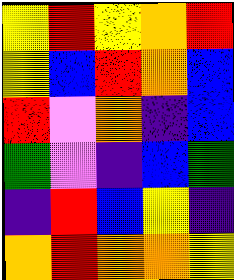[["yellow", "red", "yellow", "orange", "red"], ["yellow", "blue", "red", "orange", "blue"], ["red", "violet", "orange", "indigo", "blue"], ["green", "violet", "indigo", "blue", "green"], ["indigo", "red", "blue", "yellow", "indigo"], ["orange", "red", "orange", "orange", "yellow"]]